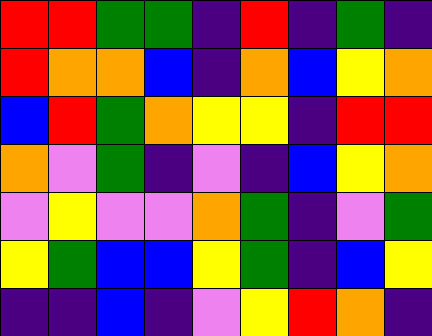[["red", "red", "green", "green", "indigo", "red", "indigo", "green", "indigo"], ["red", "orange", "orange", "blue", "indigo", "orange", "blue", "yellow", "orange"], ["blue", "red", "green", "orange", "yellow", "yellow", "indigo", "red", "red"], ["orange", "violet", "green", "indigo", "violet", "indigo", "blue", "yellow", "orange"], ["violet", "yellow", "violet", "violet", "orange", "green", "indigo", "violet", "green"], ["yellow", "green", "blue", "blue", "yellow", "green", "indigo", "blue", "yellow"], ["indigo", "indigo", "blue", "indigo", "violet", "yellow", "red", "orange", "indigo"]]